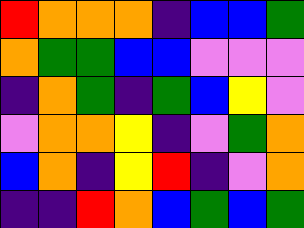[["red", "orange", "orange", "orange", "indigo", "blue", "blue", "green"], ["orange", "green", "green", "blue", "blue", "violet", "violet", "violet"], ["indigo", "orange", "green", "indigo", "green", "blue", "yellow", "violet"], ["violet", "orange", "orange", "yellow", "indigo", "violet", "green", "orange"], ["blue", "orange", "indigo", "yellow", "red", "indigo", "violet", "orange"], ["indigo", "indigo", "red", "orange", "blue", "green", "blue", "green"]]